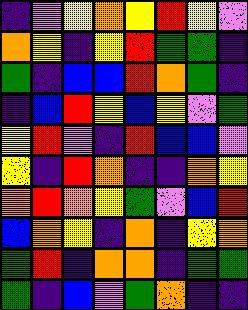[["indigo", "violet", "yellow", "orange", "yellow", "red", "yellow", "violet"], ["orange", "yellow", "indigo", "yellow", "red", "green", "green", "indigo"], ["green", "indigo", "blue", "blue", "red", "orange", "green", "indigo"], ["indigo", "blue", "red", "yellow", "blue", "yellow", "violet", "green"], ["yellow", "red", "violet", "indigo", "red", "blue", "blue", "violet"], ["yellow", "indigo", "red", "orange", "indigo", "indigo", "orange", "yellow"], ["orange", "red", "orange", "yellow", "green", "violet", "blue", "red"], ["blue", "orange", "yellow", "indigo", "orange", "indigo", "yellow", "orange"], ["green", "red", "indigo", "orange", "orange", "indigo", "green", "green"], ["green", "indigo", "blue", "violet", "green", "orange", "indigo", "indigo"]]